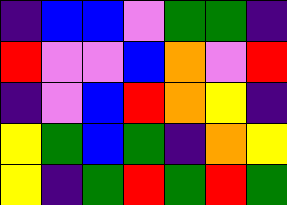[["indigo", "blue", "blue", "violet", "green", "green", "indigo"], ["red", "violet", "violet", "blue", "orange", "violet", "red"], ["indigo", "violet", "blue", "red", "orange", "yellow", "indigo"], ["yellow", "green", "blue", "green", "indigo", "orange", "yellow"], ["yellow", "indigo", "green", "red", "green", "red", "green"]]